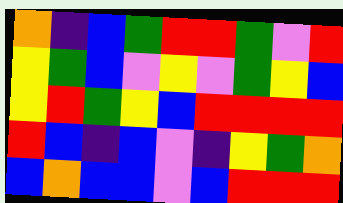[["orange", "indigo", "blue", "green", "red", "red", "green", "violet", "red"], ["yellow", "green", "blue", "violet", "yellow", "violet", "green", "yellow", "blue"], ["yellow", "red", "green", "yellow", "blue", "red", "red", "red", "red"], ["red", "blue", "indigo", "blue", "violet", "indigo", "yellow", "green", "orange"], ["blue", "orange", "blue", "blue", "violet", "blue", "red", "red", "red"]]